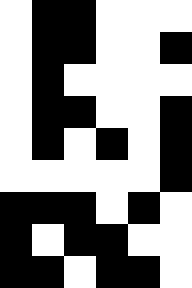[["white", "black", "black", "white", "white", "white"], ["white", "black", "black", "white", "white", "black"], ["white", "black", "white", "white", "white", "white"], ["white", "black", "black", "white", "white", "black"], ["white", "black", "white", "black", "white", "black"], ["white", "white", "white", "white", "white", "black"], ["black", "black", "black", "white", "black", "white"], ["black", "white", "black", "black", "white", "white"], ["black", "black", "white", "black", "black", "white"]]